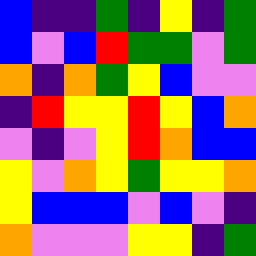[["blue", "indigo", "indigo", "green", "indigo", "yellow", "indigo", "green"], ["blue", "violet", "blue", "red", "green", "green", "violet", "green"], ["orange", "indigo", "orange", "green", "yellow", "blue", "violet", "violet"], ["indigo", "red", "yellow", "yellow", "red", "yellow", "blue", "orange"], ["violet", "indigo", "violet", "yellow", "red", "orange", "blue", "blue"], ["yellow", "violet", "orange", "yellow", "green", "yellow", "yellow", "orange"], ["yellow", "blue", "blue", "blue", "violet", "blue", "violet", "indigo"], ["orange", "violet", "violet", "violet", "yellow", "yellow", "indigo", "green"]]